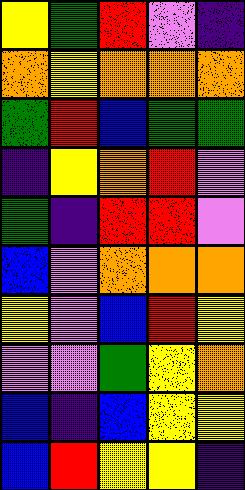[["yellow", "green", "red", "violet", "indigo"], ["orange", "yellow", "orange", "orange", "orange"], ["green", "red", "blue", "green", "green"], ["indigo", "yellow", "orange", "red", "violet"], ["green", "indigo", "red", "red", "violet"], ["blue", "violet", "orange", "orange", "orange"], ["yellow", "violet", "blue", "red", "yellow"], ["violet", "violet", "green", "yellow", "orange"], ["blue", "indigo", "blue", "yellow", "yellow"], ["blue", "red", "yellow", "yellow", "indigo"]]